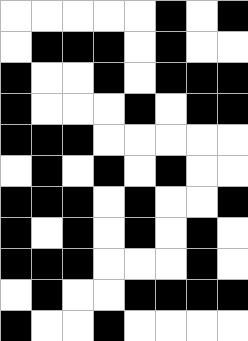[["white", "white", "white", "white", "white", "black", "white", "black"], ["white", "black", "black", "black", "white", "black", "white", "white"], ["black", "white", "white", "black", "white", "black", "black", "black"], ["black", "white", "white", "white", "black", "white", "black", "black"], ["black", "black", "black", "white", "white", "white", "white", "white"], ["white", "black", "white", "black", "white", "black", "white", "white"], ["black", "black", "black", "white", "black", "white", "white", "black"], ["black", "white", "black", "white", "black", "white", "black", "white"], ["black", "black", "black", "white", "white", "white", "black", "white"], ["white", "black", "white", "white", "black", "black", "black", "black"], ["black", "white", "white", "black", "white", "white", "white", "white"]]